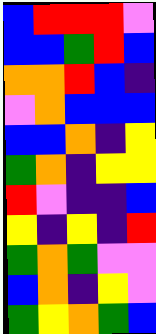[["blue", "red", "red", "red", "violet"], ["blue", "blue", "green", "red", "blue"], ["orange", "orange", "red", "blue", "indigo"], ["violet", "orange", "blue", "blue", "blue"], ["blue", "blue", "orange", "indigo", "yellow"], ["green", "orange", "indigo", "yellow", "yellow"], ["red", "violet", "indigo", "indigo", "blue"], ["yellow", "indigo", "yellow", "indigo", "red"], ["green", "orange", "green", "violet", "violet"], ["blue", "orange", "indigo", "yellow", "violet"], ["green", "yellow", "orange", "green", "blue"]]